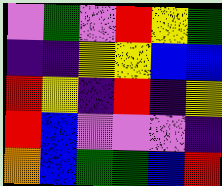[["violet", "green", "violet", "red", "yellow", "green"], ["indigo", "indigo", "yellow", "yellow", "blue", "blue"], ["red", "yellow", "indigo", "red", "indigo", "yellow"], ["red", "blue", "violet", "violet", "violet", "indigo"], ["orange", "blue", "green", "green", "blue", "red"]]